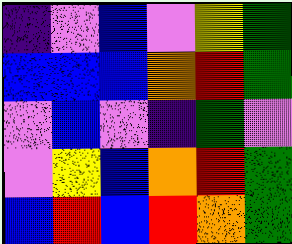[["indigo", "violet", "blue", "violet", "yellow", "green"], ["blue", "blue", "blue", "orange", "red", "green"], ["violet", "blue", "violet", "indigo", "green", "violet"], ["violet", "yellow", "blue", "orange", "red", "green"], ["blue", "red", "blue", "red", "orange", "green"]]